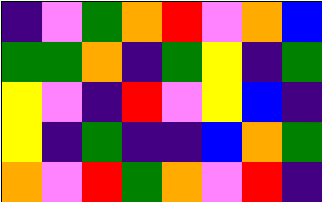[["indigo", "violet", "green", "orange", "red", "violet", "orange", "blue"], ["green", "green", "orange", "indigo", "green", "yellow", "indigo", "green"], ["yellow", "violet", "indigo", "red", "violet", "yellow", "blue", "indigo"], ["yellow", "indigo", "green", "indigo", "indigo", "blue", "orange", "green"], ["orange", "violet", "red", "green", "orange", "violet", "red", "indigo"]]